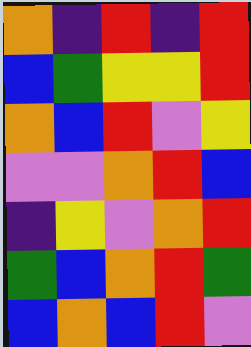[["orange", "indigo", "red", "indigo", "red"], ["blue", "green", "yellow", "yellow", "red"], ["orange", "blue", "red", "violet", "yellow"], ["violet", "violet", "orange", "red", "blue"], ["indigo", "yellow", "violet", "orange", "red"], ["green", "blue", "orange", "red", "green"], ["blue", "orange", "blue", "red", "violet"]]